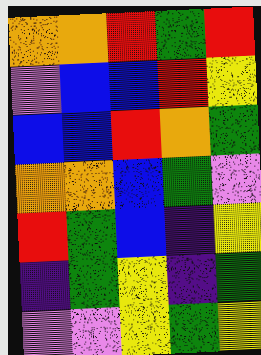[["orange", "orange", "red", "green", "red"], ["violet", "blue", "blue", "red", "yellow"], ["blue", "blue", "red", "orange", "green"], ["orange", "orange", "blue", "green", "violet"], ["red", "green", "blue", "indigo", "yellow"], ["indigo", "green", "yellow", "indigo", "green"], ["violet", "violet", "yellow", "green", "yellow"]]